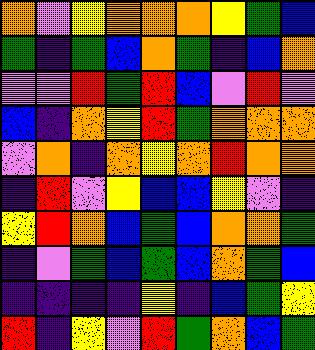[["orange", "violet", "yellow", "orange", "orange", "orange", "yellow", "green", "blue"], ["green", "indigo", "green", "blue", "orange", "green", "indigo", "blue", "orange"], ["violet", "violet", "red", "green", "red", "blue", "violet", "red", "violet"], ["blue", "indigo", "orange", "yellow", "red", "green", "orange", "orange", "orange"], ["violet", "orange", "indigo", "orange", "yellow", "orange", "red", "orange", "orange"], ["indigo", "red", "violet", "yellow", "blue", "blue", "yellow", "violet", "indigo"], ["yellow", "red", "orange", "blue", "green", "blue", "orange", "orange", "green"], ["indigo", "violet", "green", "blue", "green", "blue", "orange", "green", "blue"], ["indigo", "indigo", "indigo", "indigo", "yellow", "indigo", "blue", "green", "yellow"], ["red", "indigo", "yellow", "violet", "red", "green", "orange", "blue", "green"]]